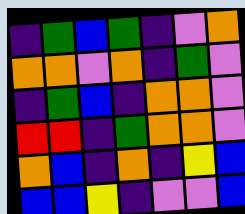[["indigo", "green", "blue", "green", "indigo", "violet", "orange"], ["orange", "orange", "violet", "orange", "indigo", "green", "violet"], ["indigo", "green", "blue", "indigo", "orange", "orange", "violet"], ["red", "red", "indigo", "green", "orange", "orange", "violet"], ["orange", "blue", "indigo", "orange", "indigo", "yellow", "blue"], ["blue", "blue", "yellow", "indigo", "violet", "violet", "blue"]]